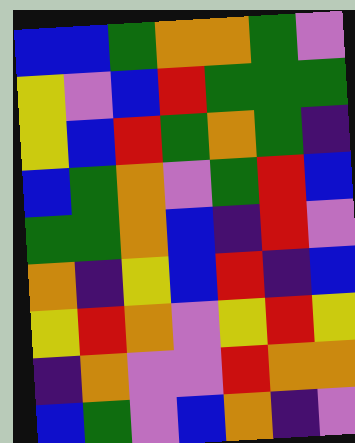[["blue", "blue", "green", "orange", "orange", "green", "violet"], ["yellow", "violet", "blue", "red", "green", "green", "green"], ["yellow", "blue", "red", "green", "orange", "green", "indigo"], ["blue", "green", "orange", "violet", "green", "red", "blue"], ["green", "green", "orange", "blue", "indigo", "red", "violet"], ["orange", "indigo", "yellow", "blue", "red", "indigo", "blue"], ["yellow", "red", "orange", "violet", "yellow", "red", "yellow"], ["indigo", "orange", "violet", "violet", "red", "orange", "orange"], ["blue", "green", "violet", "blue", "orange", "indigo", "violet"]]